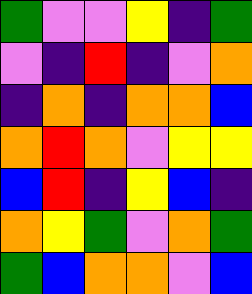[["green", "violet", "violet", "yellow", "indigo", "green"], ["violet", "indigo", "red", "indigo", "violet", "orange"], ["indigo", "orange", "indigo", "orange", "orange", "blue"], ["orange", "red", "orange", "violet", "yellow", "yellow"], ["blue", "red", "indigo", "yellow", "blue", "indigo"], ["orange", "yellow", "green", "violet", "orange", "green"], ["green", "blue", "orange", "orange", "violet", "blue"]]